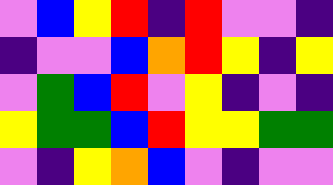[["violet", "blue", "yellow", "red", "indigo", "red", "violet", "violet", "indigo"], ["indigo", "violet", "violet", "blue", "orange", "red", "yellow", "indigo", "yellow"], ["violet", "green", "blue", "red", "violet", "yellow", "indigo", "violet", "indigo"], ["yellow", "green", "green", "blue", "red", "yellow", "yellow", "green", "green"], ["violet", "indigo", "yellow", "orange", "blue", "violet", "indigo", "violet", "violet"]]